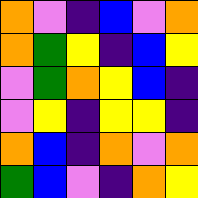[["orange", "violet", "indigo", "blue", "violet", "orange"], ["orange", "green", "yellow", "indigo", "blue", "yellow"], ["violet", "green", "orange", "yellow", "blue", "indigo"], ["violet", "yellow", "indigo", "yellow", "yellow", "indigo"], ["orange", "blue", "indigo", "orange", "violet", "orange"], ["green", "blue", "violet", "indigo", "orange", "yellow"]]